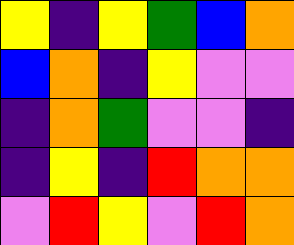[["yellow", "indigo", "yellow", "green", "blue", "orange"], ["blue", "orange", "indigo", "yellow", "violet", "violet"], ["indigo", "orange", "green", "violet", "violet", "indigo"], ["indigo", "yellow", "indigo", "red", "orange", "orange"], ["violet", "red", "yellow", "violet", "red", "orange"]]